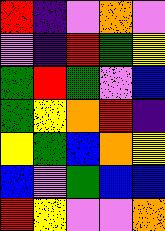[["red", "indigo", "violet", "orange", "violet"], ["violet", "indigo", "red", "green", "yellow"], ["green", "red", "green", "violet", "blue"], ["green", "yellow", "orange", "red", "indigo"], ["yellow", "green", "blue", "orange", "yellow"], ["blue", "violet", "green", "blue", "blue"], ["red", "yellow", "violet", "violet", "orange"]]